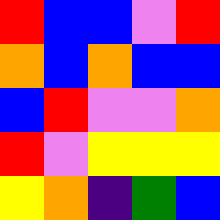[["red", "blue", "blue", "violet", "red"], ["orange", "blue", "orange", "blue", "blue"], ["blue", "red", "violet", "violet", "orange"], ["red", "violet", "yellow", "yellow", "yellow"], ["yellow", "orange", "indigo", "green", "blue"]]